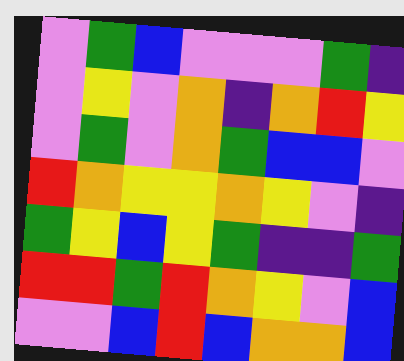[["violet", "green", "blue", "violet", "violet", "violet", "green", "indigo"], ["violet", "yellow", "violet", "orange", "indigo", "orange", "red", "yellow"], ["violet", "green", "violet", "orange", "green", "blue", "blue", "violet"], ["red", "orange", "yellow", "yellow", "orange", "yellow", "violet", "indigo"], ["green", "yellow", "blue", "yellow", "green", "indigo", "indigo", "green"], ["red", "red", "green", "red", "orange", "yellow", "violet", "blue"], ["violet", "violet", "blue", "red", "blue", "orange", "orange", "blue"]]